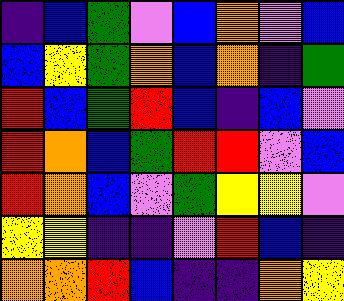[["indigo", "blue", "green", "violet", "blue", "orange", "violet", "blue"], ["blue", "yellow", "green", "orange", "blue", "orange", "indigo", "green"], ["red", "blue", "green", "red", "blue", "indigo", "blue", "violet"], ["red", "orange", "blue", "green", "red", "red", "violet", "blue"], ["red", "orange", "blue", "violet", "green", "yellow", "yellow", "violet"], ["yellow", "yellow", "indigo", "indigo", "violet", "red", "blue", "indigo"], ["orange", "orange", "red", "blue", "indigo", "indigo", "orange", "yellow"]]